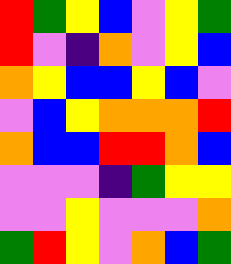[["red", "green", "yellow", "blue", "violet", "yellow", "green"], ["red", "violet", "indigo", "orange", "violet", "yellow", "blue"], ["orange", "yellow", "blue", "blue", "yellow", "blue", "violet"], ["violet", "blue", "yellow", "orange", "orange", "orange", "red"], ["orange", "blue", "blue", "red", "red", "orange", "blue"], ["violet", "violet", "violet", "indigo", "green", "yellow", "yellow"], ["violet", "violet", "yellow", "violet", "violet", "violet", "orange"], ["green", "red", "yellow", "violet", "orange", "blue", "green"]]